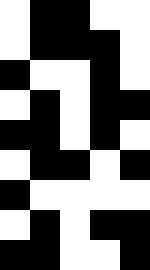[["white", "black", "black", "white", "white"], ["white", "black", "black", "black", "white"], ["black", "white", "white", "black", "white"], ["white", "black", "white", "black", "black"], ["black", "black", "white", "black", "white"], ["white", "black", "black", "white", "black"], ["black", "white", "white", "white", "white"], ["white", "black", "white", "black", "black"], ["black", "black", "white", "white", "black"]]